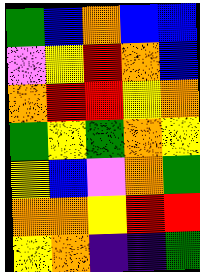[["green", "blue", "orange", "blue", "blue"], ["violet", "yellow", "red", "orange", "blue"], ["orange", "red", "red", "yellow", "orange"], ["green", "yellow", "green", "orange", "yellow"], ["yellow", "blue", "violet", "orange", "green"], ["orange", "orange", "yellow", "red", "red"], ["yellow", "orange", "indigo", "indigo", "green"]]